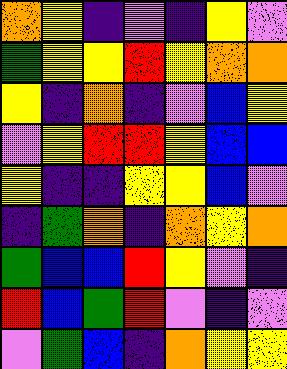[["orange", "yellow", "indigo", "violet", "indigo", "yellow", "violet"], ["green", "yellow", "yellow", "red", "yellow", "orange", "orange"], ["yellow", "indigo", "orange", "indigo", "violet", "blue", "yellow"], ["violet", "yellow", "red", "red", "yellow", "blue", "blue"], ["yellow", "indigo", "indigo", "yellow", "yellow", "blue", "violet"], ["indigo", "green", "orange", "indigo", "orange", "yellow", "orange"], ["green", "blue", "blue", "red", "yellow", "violet", "indigo"], ["red", "blue", "green", "red", "violet", "indigo", "violet"], ["violet", "green", "blue", "indigo", "orange", "yellow", "yellow"]]